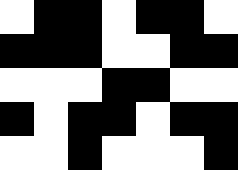[["white", "black", "black", "white", "black", "black", "white"], ["black", "black", "black", "white", "white", "black", "black"], ["white", "white", "white", "black", "black", "white", "white"], ["black", "white", "black", "black", "white", "black", "black"], ["white", "white", "black", "white", "white", "white", "black"]]